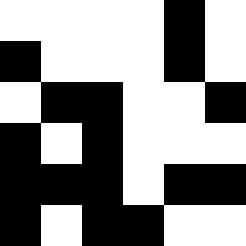[["white", "white", "white", "white", "black", "white"], ["black", "white", "white", "white", "black", "white"], ["white", "black", "black", "white", "white", "black"], ["black", "white", "black", "white", "white", "white"], ["black", "black", "black", "white", "black", "black"], ["black", "white", "black", "black", "white", "white"]]